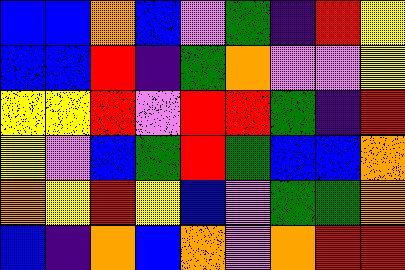[["blue", "blue", "orange", "blue", "violet", "green", "indigo", "red", "yellow"], ["blue", "blue", "red", "indigo", "green", "orange", "violet", "violet", "yellow"], ["yellow", "yellow", "red", "violet", "red", "red", "green", "indigo", "red"], ["yellow", "violet", "blue", "green", "red", "green", "blue", "blue", "orange"], ["orange", "yellow", "red", "yellow", "blue", "violet", "green", "green", "orange"], ["blue", "indigo", "orange", "blue", "orange", "violet", "orange", "red", "red"]]